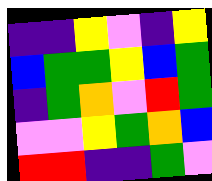[["indigo", "indigo", "yellow", "violet", "indigo", "yellow"], ["blue", "green", "green", "yellow", "blue", "green"], ["indigo", "green", "orange", "violet", "red", "green"], ["violet", "violet", "yellow", "green", "orange", "blue"], ["red", "red", "indigo", "indigo", "green", "violet"]]